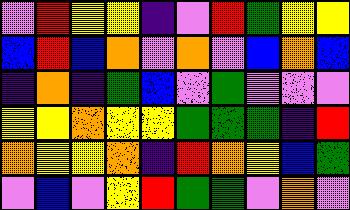[["violet", "red", "yellow", "yellow", "indigo", "violet", "red", "green", "yellow", "yellow"], ["blue", "red", "blue", "orange", "violet", "orange", "violet", "blue", "orange", "blue"], ["indigo", "orange", "indigo", "green", "blue", "violet", "green", "violet", "violet", "violet"], ["yellow", "yellow", "orange", "yellow", "yellow", "green", "green", "green", "indigo", "red"], ["orange", "yellow", "yellow", "orange", "indigo", "red", "orange", "yellow", "blue", "green"], ["violet", "blue", "violet", "yellow", "red", "green", "green", "violet", "orange", "violet"]]